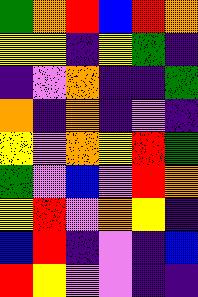[["green", "orange", "red", "blue", "red", "orange"], ["yellow", "yellow", "indigo", "yellow", "green", "indigo"], ["indigo", "violet", "orange", "indigo", "indigo", "green"], ["orange", "indigo", "orange", "indigo", "violet", "indigo"], ["yellow", "violet", "orange", "yellow", "red", "green"], ["green", "violet", "blue", "violet", "red", "orange"], ["yellow", "red", "violet", "orange", "yellow", "indigo"], ["blue", "red", "indigo", "violet", "indigo", "blue"], ["red", "yellow", "violet", "violet", "indigo", "indigo"]]